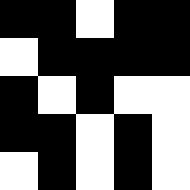[["black", "black", "white", "black", "black"], ["white", "black", "black", "black", "black"], ["black", "white", "black", "white", "white"], ["black", "black", "white", "black", "white"], ["white", "black", "white", "black", "white"]]